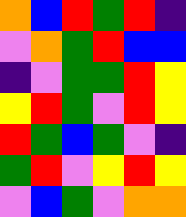[["orange", "blue", "red", "green", "red", "indigo"], ["violet", "orange", "green", "red", "blue", "blue"], ["indigo", "violet", "green", "green", "red", "yellow"], ["yellow", "red", "green", "violet", "red", "yellow"], ["red", "green", "blue", "green", "violet", "indigo"], ["green", "red", "violet", "yellow", "red", "yellow"], ["violet", "blue", "green", "violet", "orange", "orange"]]